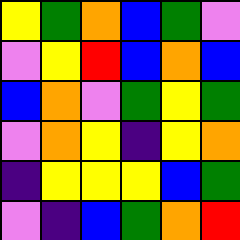[["yellow", "green", "orange", "blue", "green", "violet"], ["violet", "yellow", "red", "blue", "orange", "blue"], ["blue", "orange", "violet", "green", "yellow", "green"], ["violet", "orange", "yellow", "indigo", "yellow", "orange"], ["indigo", "yellow", "yellow", "yellow", "blue", "green"], ["violet", "indigo", "blue", "green", "orange", "red"]]